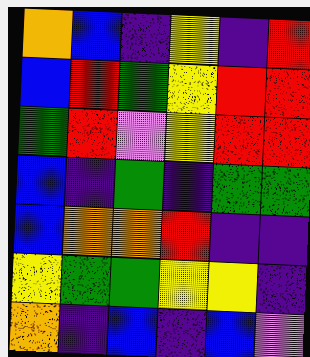[["orange", "blue", "indigo", "yellow", "indigo", "red"], ["blue", "red", "green", "yellow", "red", "red"], ["green", "red", "violet", "yellow", "red", "red"], ["blue", "indigo", "green", "indigo", "green", "green"], ["blue", "orange", "orange", "red", "indigo", "indigo"], ["yellow", "green", "green", "yellow", "yellow", "indigo"], ["orange", "indigo", "blue", "indigo", "blue", "violet"]]